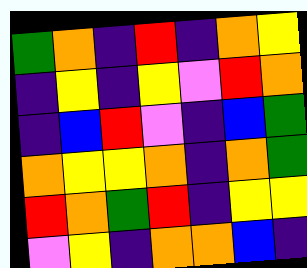[["green", "orange", "indigo", "red", "indigo", "orange", "yellow"], ["indigo", "yellow", "indigo", "yellow", "violet", "red", "orange"], ["indigo", "blue", "red", "violet", "indigo", "blue", "green"], ["orange", "yellow", "yellow", "orange", "indigo", "orange", "green"], ["red", "orange", "green", "red", "indigo", "yellow", "yellow"], ["violet", "yellow", "indigo", "orange", "orange", "blue", "indigo"]]